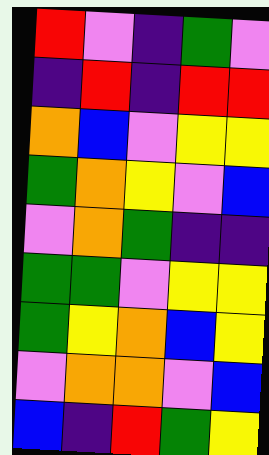[["red", "violet", "indigo", "green", "violet"], ["indigo", "red", "indigo", "red", "red"], ["orange", "blue", "violet", "yellow", "yellow"], ["green", "orange", "yellow", "violet", "blue"], ["violet", "orange", "green", "indigo", "indigo"], ["green", "green", "violet", "yellow", "yellow"], ["green", "yellow", "orange", "blue", "yellow"], ["violet", "orange", "orange", "violet", "blue"], ["blue", "indigo", "red", "green", "yellow"]]